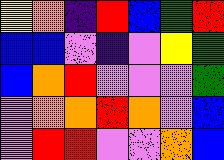[["yellow", "orange", "indigo", "red", "blue", "green", "red"], ["blue", "blue", "violet", "indigo", "violet", "yellow", "green"], ["blue", "orange", "red", "violet", "violet", "violet", "green"], ["violet", "orange", "orange", "red", "orange", "violet", "blue"], ["violet", "red", "red", "violet", "violet", "orange", "blue"]]